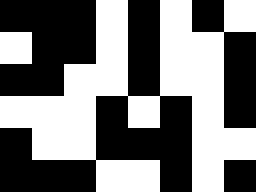[["black", "black", "black", "white", "black", "white", "black", "white"], ["white", "black", "black", "white", "black", "white", "white", "black"], ["black", "black", "white", "white", "black", "white", "white", "black"], ["white", "white", "white", "black", "white", "black", "white", "black"], ["black", "white", "white", "black", "black", "black", "white", "white"], ["black", "black", "black", "white", "white", "black", "white", "black"]]